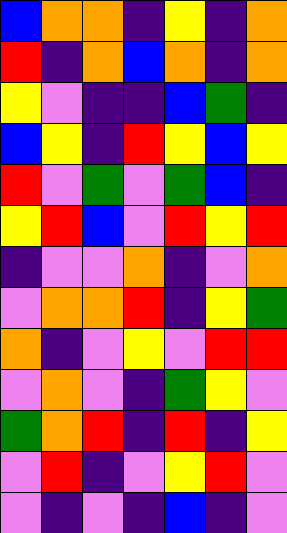[["blue", "orange", "orange", "indigo", "yellow", "indigo", "orange"], ["red", "indigo", "orange", "blue", "orange", "indigo", "orange"], ["yellow", "violet", "indigo", "indigo", "blue", "green", "indigo"], ["blue", "yellow", "indigo", "red", "yellow", "blue", "yellow"], ["red", "violet", "green", "violet", "green", "blue", "indigo"], ["yellow", "red", "blue", "violet", "red", "yellow", "red"], ["indigo", "violet", "violet", "orange", "indigo", "violet", "orange"], ["violet", "orange", "orange", "red", "indigo", "yellow", "green"], ["orange", "indigo", "violet", "yellow", "violet", "red", "red"], ["violet", "orange", "violet", "indigo", "green", "yellow", "violet"], ["green", "orange", "red", "indigo", "red", "indigo", "yellow"], ["violet", "red", "indigo", "violet", "yellow", "red", "violet"], ["violet", "indigo", "violet", "indigo", "blue", "indigo", "violet"]]